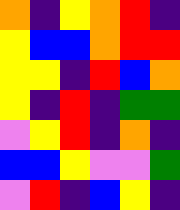[["orange", "indigo", "yellow", "orange", "red", "indigo"], ["yellow", "blue", "blue", "orange", "red", "red"], ["yellow", "yellow", "indigo", "red", "blue", "orange"], ["yellow", "indigo", "red", "indigo", "green", "green"], ["violet", "yellow", "red", "indigo", "orange", "indigo"], ["blue", "blue", "yellow", "violet", "violet", "green"], ["violet", "red", "indigo", "blue", "yellow", "indigo"]]